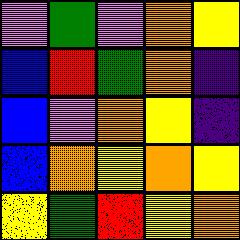[["violet", "green", "violet", "orange", "yellow"], ["blue", "red", "green", "orange", "indigo"], ["blue", "violet", "orange", "yellow", "indigo"], ["blue", "orange", "yellow", "orange", "yellow"], ["yellow", "green", "red", "yellow", "orange"]]